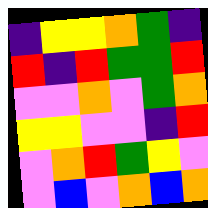[["indigo", "yellow", "yellow", "orange", "green", "indigo"], ["red", "indigo", "red", "green", "green", "red"], ["violet", "violet", "orange", "violet", "green", "orange"], ["yellow", "yellow", "violet", "violet", "indigo", "red"], ["violet", "orange", "red", "green", "yellow", "violet"], ["violet", "blue", "violet", "orange", "blue", "orange"]]